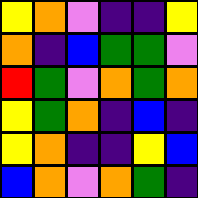[["yellow", "orange", "violet", "indigo", "indigo", "yellow"], ["orange", "indigo", "blue", "green", "green", "violet"], ["red", "green", "violet", "orange", "green", "orange"], ["yellow", "green", "orange", "indigo", "blue", "indigo"], ["yellow", "orange", "indigo", "indigo", "yellow", "blue"], ["blue", "orange", "violet", "orange", "green", "indigo"]]